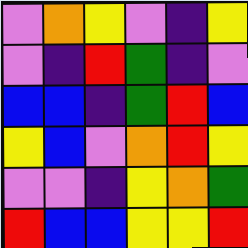[["violet", "orange", "yellow", "violet", "indigo", "yellow"], ["violet", "indigo", "red", "green", "indigo", "violet"], ["blue", "blue", "indigo", "green", "red", "blue"], ["yellow", "blue", "violet", "orange", "red", "yellow"], ["violet", "violet", "indigo", "yellow", "orange", "green"], ["red", "blue", "blue", "yellow", "yellow", "red"]]